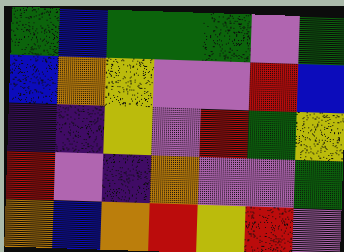[["green", "blue", "green", "green", "green", "violet", "green"], ["blue", "orange", "yellow", "violet", "violet", "red", "blue"], ["indigo", "indigo", "yellow", "violet", "red", "green", "yellow"], ["red", "violet", "indigo", "orange", "violet", "violet", "green"], ["orange", "blue", "orange", "red", "yellow", "red", "violet"]]